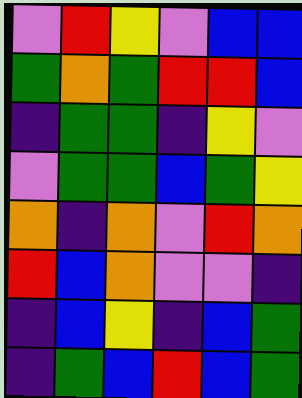[["violet", "red", "yellow", "violet", "blue", "blue"], ["green", "orange", "green", "red", "red", "blue"], ["indigo", "green", "green", "indigo", "yellow", "violet"], ["violet", "green", "green", "blue", "green", "yellow"], ["orange", "indigo", "orange", "violet", "red", "orange"], ["red", "blue", "orange", "violet", "violet", "indigo"], ["indigo", "blue", "yellow", "indigo", "blue", "green"], ["indigo", "green", "blue", "red", "blue", "green"]]